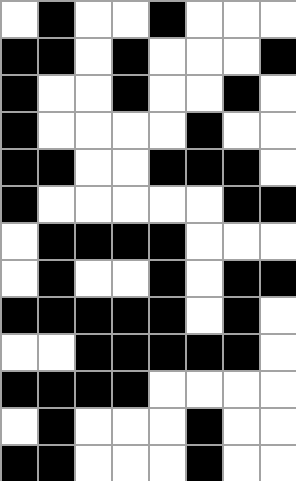[["white", "black", "white", "white", "black", "white", "white", "white"], ["black", "black", "white", "black", "white", "white", "white", "black"], ["black", "white", "white", "black", "white", "white", "black", "white"], ["black", "white", "white", "white", "white", "black", "white", "white"], ["black", "black", "white", "white", "black", "black", "black", "white"], ["black", "white", "white", "white", "white", "white", "black", "black"], ["white", "black", "black", "black", "black", "white", "white", "white"], ["white", "black", "white", "white", "black", "white", "black", "black"], ["black", "black", "black", "black", "black", "white", "black", "white"], ["white", "white", "black", "black", "black", "black", "black", "white"], ["black", "black", "black", "black", "white", "white", "white", "white"], ["white", "black", "white", "white", "white", "black", "white", "white"], ["black", "black", "white", "white", "white", "black", "white", "white"]]